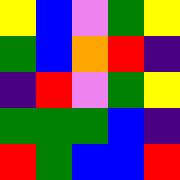[["yellow", "blue", "violet", "green", "yellow"], ["green", "blue", "orange", "red", "indigo"], ["indigo", "red", "violet", "green", "yellow"], ["green", "green", "green", "blue", "indigo"], ["red", "green", "blue", "blue", "red"]]